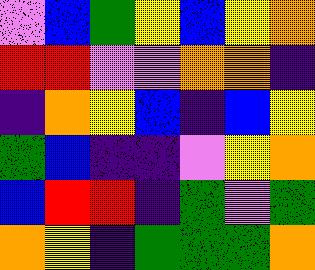[["violet", "blue", "green", "yellow", "blue", "yellow", "orange"], ["red", "red", "violet", "violet", "orange", "orange", "indigo"], ["indigo", "orange", "yellow", "blue", "indigo", "blue", "yellow"], ["green", "blue", "indigo", "indigo", "violet", "yellow", "orange"], ["blue", "red", "red", "indigo", "green", "violet", "green"], ["orange", "yellow", "indigo", "green", "green", "green", "orange"]]